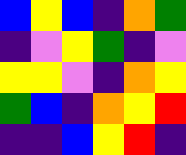[["blue", "yellow", "blue", "indigo", "orange", "green"], ["indigo", "violet", "yellow", "green", "indigo", "violet"], ["yellow", "yellow", "violet", "indigo", "orange", "yellow"], ["green", "blue", "indigo", "orange", "yellow", "red"], ["indigo", "indigo", "blue", "yellow", "red", "indigo"]]